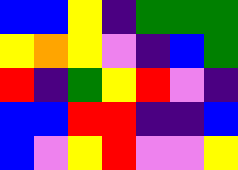[["blue", "blue", "yellow", "indigo", "green", "green", "green"], ["yellow", "orange", "yellow", "violet", "indigo", "blue", "green"], ["red", "indigo", "green", "yellow", "red", "violet", "indigo"], ["blue", "blue", "red", "red", "indigo", "indigo", "blue"], ["blue", "violet", "yellow", "red", "violet", "violet", "yellow"]]